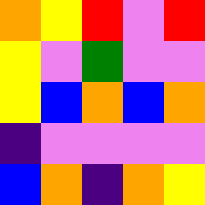[["orange", "yellow", "red", "violet", "red"], ["yellow", "violet", "green", "violet", "violet"], ["yellow", "blue", "orange", "blue", "orange"], ["indigo", "violet", "violet", "violet", "violet"], ["blue", "orange", "indigo", "orange", "yellow"]]